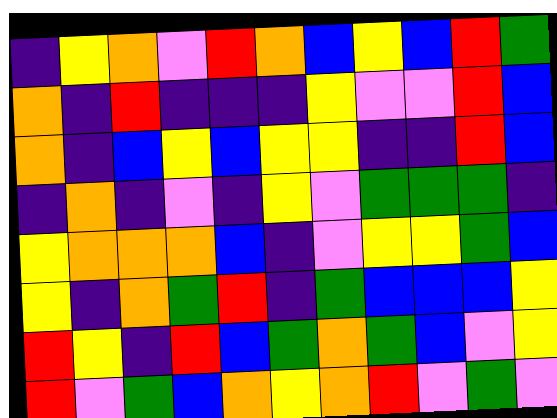[["indigo", "yellow", "orange", "violet", "red", "orange", "blue", "yellow", "blue", "red", "green"], ["orange", "indigo", "red", "indigo", "indigo", "indigo", "yellow", "violet", "violet", "red", "blue"], ["orange", "indigo", "blue", "yellow", "blue", "yellow", "yellow", "indigo", "indigo", "red", "blue"], ["indigo", "orange", "indigo", "violet", "indigo", "yellow", "violet", "green", "green", "green", "indigo"], ["yellow", "orange", "orange", "orange", "blue", "indigo", "violet", "yellow", "yellow", "green", "blue"], ["yellow", "indigo", "orange", "green", "red", "indigo", "green", "blue", "blue", "blue", "yellow"], ["red", "yellow", "indigo", "red", "blue", "green", "orange", "green", "blue", "violet", "yellow"], ["red", "violet", "green", "blue", "orange", "yellow", "orange", "red", "violet", "green", "violet"]]